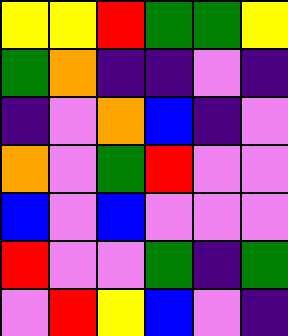[["yellow", "yellow", "red", "green", "green", "yellow"], ["green", "orange", "indigo", "indigo", "violet", "indigo"], ["indigo", "violet", "orange", "blue", "indigo", "violet"], ["orange", "violet", "green", "red", "violet", "violet"], ["blue", "violet", "blue", "violet", "violet", "violet"], ["red", "violet", "violet", "green", "indigo", "green"], ["violet", "red", "yellow", "blue", "violet", "indigo"]]